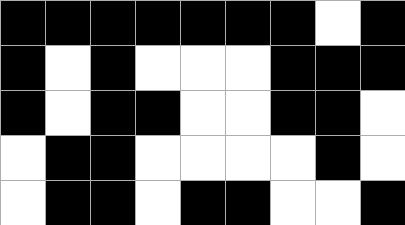[["black", "black", "black", "black", "black", "black", "black", "white", "black"], ["black", "white", "black", "white", "white", "white", "black", "black", "black"], ["black", "white", "black", "black", "white", "white", "black", "black", "white"], ["white", "black", "black", "white", "white", "white", "white", "black", "white"], ["white", "black", "black", "white", "black", "black", "white", "white", "black"]]